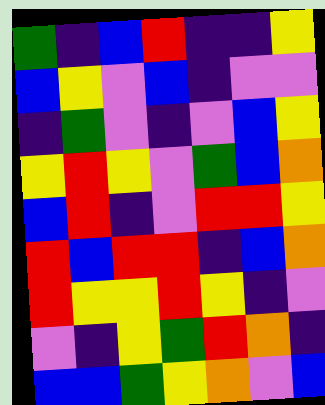[["green", "indigo", "blue", "red", "indigo", "indigo", "yellow"], ["blue", "yellow", "violet", "blue", "indigo", "violet", "violet"], ["indigo", "green", "violet", "indigo", "violet", "blue", "yellow"], ["yellow", "red", "yellow", "violet", "green", "blue", "orange"], ["blue", "red", "indigo", "violet", "red", "red", "yellow"], ["red", "blue", "red", "red", "indigo", "blue", "orange"], ["red", "yellow", "yellow", "red", "yellow", "indigo", "violet"], ["violet", "indigo", "yellow", "green", "red", "orange", "indigo"], ["blue", "blue", "green", "yellow", "orange", "violet", "blue"]]